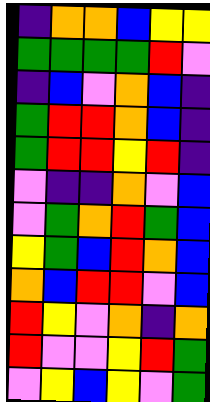[["indigo", "orange", "orange", "blue", "yellow", "yellow"], ["green", "green", "green", "green", "red", "violet"], ["indigo", "blue", "violet", "orange", "blue", "indigo"], ["green", "red", "red", "orange", "blue", "indigo"], ["green", "red", "red", "yellow", "red", "indigo"], ["violet", "indigo", "indigo", "orange", "violet", "blue"], ["violet", "green", "orange", "red", "green", "blue"], ["yellow", "green", "blue", "red", "orange", "blue"], ["orange", "blue", "red", "red", "violet", "blue"], ["red", "yellow", "violet", "orange", "indigo", "orange"], ["red", "violet", "violet", "yellow", "red", "green"], ["violet", "yellow", "blue", "yellow", "violet", "green"]]